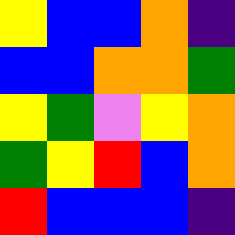[["yellow", "blue", "blue", "orange", "indigo"], ["blue", "blue", "orange", "orange", "green"], ["yellow", "green", "violet", "yellow", "orange"], ["green", "yellow", "red", "blue", "orange"], ["red", "blue", "blue", "blue", "indigo"]]